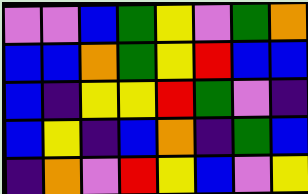[["violet", "violet", "blue", "green", "yellow", "violet", "green", "orange"], ["blue", "blue", "orange", "green", "yellow", "red", "blue", "blue"], ["blue", "indigo", "yellow", "yellow", "red", "green", "violet", "indigo"], ["blue", "yellow", "indigo", "blue", "orange", "indigo", "green", "blue"], ["indigo", "orange", "violet", "red", "yellow", "blue", "violet", "yellow"]]